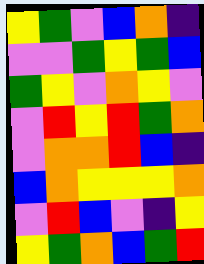[["yellow", "green", "violet", "blue", "orange", "indigo"], ["violet", "violet", "green", "yellow", "green", "blue"], ["green", "yellow", "violet", "orange", "yellow", "violet"], ["violet", "red", "yellow", "red", "green", "orange"], ["violet", "orange", "orange", "red", "blue", "indigo"], ["blue", "orange", "yellow", "yellow", "yellow", "orange"], ["violet", "red", "blue", "violet", "indigo", "yellow"], ["yellow", "green", "orange", "blue", "green", "red"]]